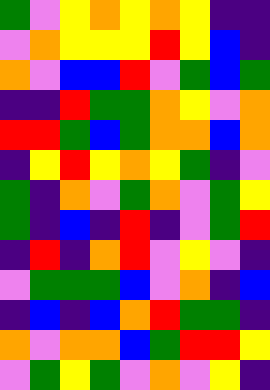[["green", "violet", "yellow", "orange", "yellow", "orange", "yellow", "indigo", "indigo"], ["violet", "orange", "yellow", "yellow", "yellow", "red", "yellow", "blue", "indigo"], ["orange", "violet", "blue", "blue", "red", "violet", "green", "blue", "green"], ["indigo", "indigo", "red", "green", "green", "orange", "yellow", "violet", "orange"], ["red", "red", "green", "blue", "green", "orange", "orange", "blue", "orange"], ["indigo", "yellow", "red", "yellow", "orange", "yellow", "green", "indigo", "violet"], ["green", "indigo", "orange", "violet", "green", "orange", "violet", "green", "yellow"], ["green", "indigo", "blue", "indigo", "red", "indigo", "violet", "green", "red"], ["indigo", "red", "indigo", "orange", "red", "violet", "yellow", "violet", "indigo"], ["violet", "green", "green", "green", "blue", "violet", "orange", "indigo", "blue"], ["indigo", "blue", "indigo", "blue", "orange", "red", "green", "green", "indigo"], ["orange", "violet", "orange", "orange", "blue", "green", "red", "red", "yellow"], ["violet", "green", "yellow", "green", "violet", "orange", "violet", "yellow", "indigo"]]